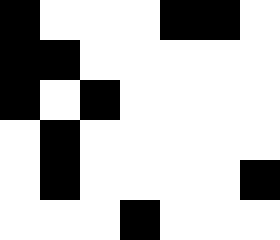[["black", "white", "white", "white", "black", "black", "white"], ["black", "black", "white", "white", "white", "white", "white"], ["black", "white", "black", "white", "white", "white", "white"], ["white", "black", "white", "white", "white", "white", "white"], ["white", "black", "white", "white", "white", "white", "black"], ["white", "white", "white", "black", "white", "white", "white"]]